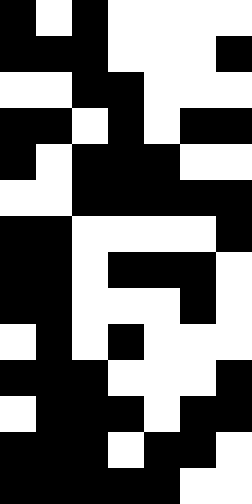[["black", "white", "black", "white", "white", "white", "white"], ["black", "black", "black", "white", "white", "white", "black"], ["white", "white", "black", "black", "white", "white", "white"], ["black", "black", "white", "black", "white", "black", "black"], ["black", "white", "black", "black", "black", "white", "white"], ["white", "white", "black", "black", "black", "black", "black"], ["black", "black", "white", "white", "white", "white", "black"], ["black", "black", "white", "black", "black", "black", "white"], ["black", "black", "white", "white", "white", "black", "white"], ["white", "black", "white", "black", "white", "white", "white"], ["black", "black", "black", "white", "white", "white", "black"], ["white", "black", "black", "black", "white", "black", "black"], ["black", "black", "black", "white", "black", "black", "white"], ["black", "black", "black", "black", "black", "white", "white"]]